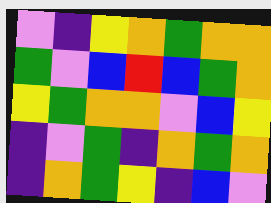[["violet", "indigo", "yellow", "orange", "green", "orange", "orange"], ["green", "violet", "blue", "red", "blue", "green", "orange"], ["yellow", "green", "orange", "orange", "violet", "blue", "yellow"], ["indigo", "violet", "green", "indigo", "orange", "green", "orange"], ["indigo", "orange", "green", "yellow", "indigo", "blue", "violet"]]